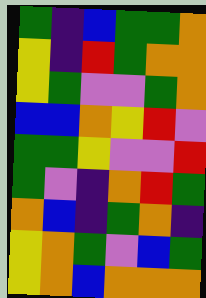[["green", "indigo", "blue", "green", "green", "orange"], ["yellow", "indigo", "red", "green", "orange", "orange"], ["yellow", "green", "violet", "violet", "green", "orange"], ["blue", "blue", "orange", "yellow", "red", "violet"], ["green", "green", "yellow", "violet", "violet", "red"], ["green", "violet", "indigo", "orange", "red", "green"], ["orange", "blue", "indigo", "green", "orange", "indigo"], ["yellow", "orange", "green", "violet", "blue", "green"], ["yellow", "orange", "blue", "orange", "orange", "orange"]]